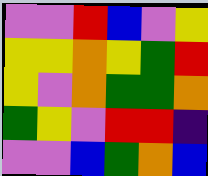[["violet", "violet", "red", "blue", "violet", "yellow"], ["yellow", "yellow", "orange", "yellow", "green", "red"], ["yellow", "violet", "orange", "green", "green", "orange"], ["green", "yellow", "violet", "red", "red", "indigo"], ["violet", "violet", "blue", "green", "orange", "blue"]]